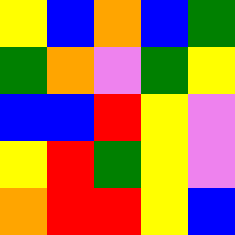[["yellow", "blue", "orange", "blue", "green"], ["green", "orange", "violet", "green", "yellow"], ["blue", "blue", "red", "yellow", "violet"], ["yellow", "red", "green", "yellow", "violet"], ["orange", "red", "red", "yellow", "blue"]]